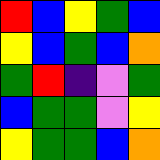[["red", "blue", "yellow", "green", "blue"], ["yellow", "blue", "green", "blue", "orange"], ["green", "red", "indigo", "violet", "green"], ["blue", "green", "green", "violet", "yellow"], ["yellow", "green", "green", "blue", "orange"]]